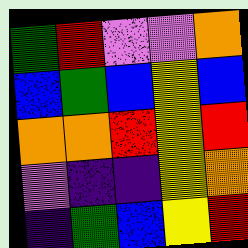[["green", "red", "violet", "violet", "orange"], ["blue", "green", "blue", "yellow", "blue"], ["orange", "orange", "red", "yellow", "red"], ["violet", "indigo", "indigo", "yellow", "orange"], ["indigo", "green", "blue", "yellow", "red"]]